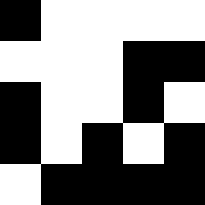[["black", "white", "white", "white", "white"], ["white", "white", "white", "black", "black"], ["black", "white", "white", "black", "white"], ["black", "white", "black", "white", "black"], ["white", "black", "black", "black", "black"]]